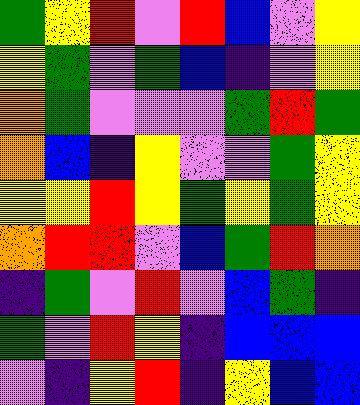[["green", "yellow", "red", "violet", "red", "blue", "violet", "yellow"], ["yellow", "green", "violet", "green", "blue", "indigo", "violet", "yellow"], ["orange", "green", "violet", "violet", "violet", "green", "red", "green"], ["orange", "blue", "indigo", "yellow", "violet", "violet", "green", "yellow"], ["yellow", "yellow", "red", "yellow", "green", "yellow", "green", "yellow"], ["orange", "red", "red", "violet", "blue", "green", "red", "orange"], ["indigo", "green", "violet", "red", "violet", "blue", "green", "indigo"], ["green", "violet", "red", "yellow", "indigo", "blue", "blue", "blue"], ["violet", "indigo", "yellow", "red", "indigo", "yellow", "blue", "blue"]]